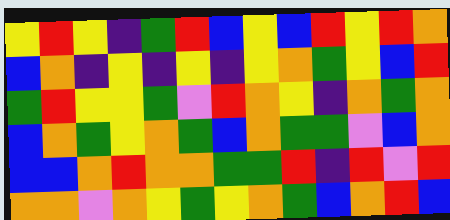[["yellow", "red", "yellow", "indigo", "green", "red", "blue", "yellow", "blue", "red", "yellow", "red", "orange"], ["blue", "orange", "indigo", "yellow", "indigo", "yellow", "indigo", "yellow", "orange", "green", "yellow", "blue", "red"], ["green", "red", "yellow", "yellow", "green", "violet", "red", "orange", "yellow", "indigo", "orange", "green", "orange"], ["blue", "orange", "green", "yellow", "orange", "green", "blue", "orange", "green", "green", "violet", "blue", "orange"], ["blue", "blue", "orange", "red", "orange", "orange", "green", "green", "red", "indigo", "red", "violet", "red"], ["orange", "orange", "violet", "orange", "yellow", "green", "yellow", "orange", "green", "blue", "orange", "red", "blue"]]